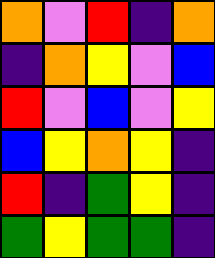[["orange", "violet", "red", "indigo", "orange"], ["indigo", "orange", "yellow", "violet", "blue"], ["red", "violet", "blue", "violet", "yellow"], ["blue", "yellow", "orange", "yellow", "indigo"], ["red", "indigo", "green", "yellow", "indigo"], ["green", "yellow", "green", "green", "indigo"]]